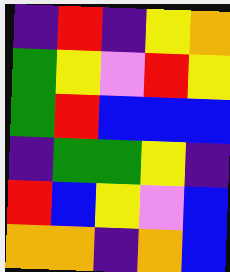[["indigo", "red", "indigo", "yellow", "orange"], ["green", "yellow", "violet", "red", "yellow"], ["green", "red", "blue", "blue", "blue"], ["indigo", "green", "green", "yellow", "indigo"], ["red", "blue", "yellow", "violet", "blue"], ["orange", "orange", "indigo", "orange", "blue"]]